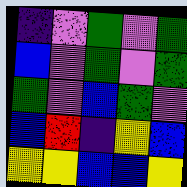[["indigo", "violet", "green", "violet", "green"], ["blue", "violet", "green", "violet", "green"], ["green", "violet", "blue", "green", "violet"], ["blue", "red", "indigo", "yellow", "blue"], ["yellow", "yellow", "blue", "blue", "yellow"]]